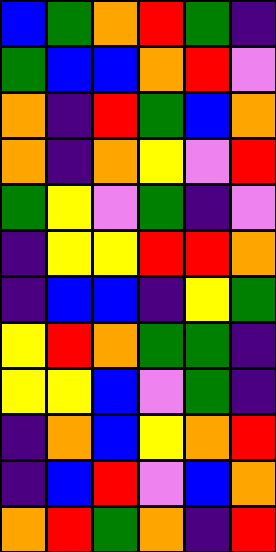[["blue", "green", "orange", "red", "green", "indigo"], ["green", "blue", "blue", "orange", "red", "violet"], ["orange", "indigo", "red", "green", "blue", "orange"], ["orange", "indigo", "orange", "yellow", "violet", "red"], ["green", "yellow", "violet", "green", "indigo", "violet"], ["indigo", "yellow", "yellow", "red", "red", "orange"], ["indigo", "blue", "blue", "indigo", "yellow", "green"], ["yellow", "red", "orange", "green", "green", "indigo"], ["yellow", "yellow", "blue", "violet", "green", "indigo"], ["indigo", "orange", "blue", "yellow", "orange", "red"], ["indigo", "blue", "red", "violet", "blue", "orange"], ["orange", "red", "green", "orange", "indigo", "red"]]